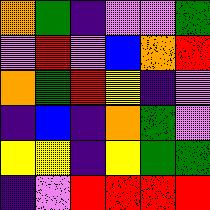[["orange", "green", "indigo", "violet", "violet", "green"], ["violet", "red", "violet", "blue", "orange", "red"], ["orange", "green", "red", "yellow", "indigo", "violet"], ["indigo", "blue", "indigo", "orange", "green", "violet"], ["yellow", "yellow", "indigo", "yellow", "green", "green"], ["indigo", "violet", "red", "red", "red", "red"]]